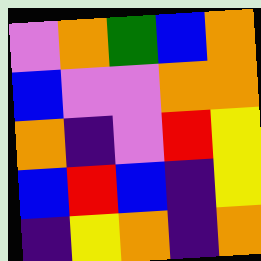[["violet", "orange", "green", "blue", "orange"], ["blue", "violet", "violet", "orange", "orange"], ["orange", "indigo", "violet", "red", "yellow"], ["blue", "red", "blue", "indigo", "yellow"], ["indigo", "yellow", "orange", "indigo", "orange"]]